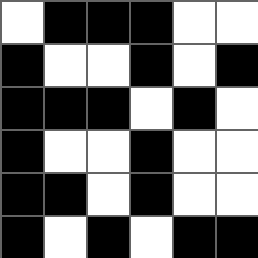[["white", "black", "black", "black", "white", "white"], ["black", "white", "white", "black", "white", "black"], ["black", "black", "black", "white", "black", "white"], ["black", "white", "white", "black", "white", "white"], ["black", "black", "white", "black", "white", "white"], ["black", "white", "black", "white", "black", "black"]]